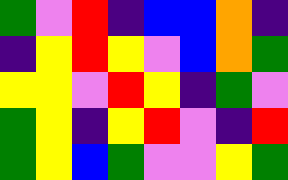[["green", "violet", "red", "indigo", "blue", "blue", "orange", "indigo"], ["indigo", "yellow", "red", "yellow", "violet", "blue", "orange", "green"], ["yellow", "yellow", "violet", "red", "yellow", "indigo", "green", "violet"], ["green", "yellow", "indigo", "yellow", "red", "violet", "indigo", "red"], ["green", "yellow", "blue", "green", "violet", "violet", "yellow", "green"]]